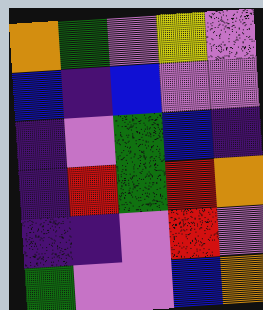[["orange", "green", "violet", "yellow", "violet"], ["blue", "indigo", "blue", "violet", "violet"], ["indigo", "violet", "green", "blue", "indigo"], ["indigo", "red", "green", "red", "orange"], ["indigo", "indigo", "violet", "red", "violet"], ["green", "violet", "violet", "blue", "orange"]]